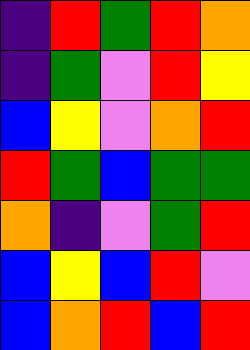[["indigo", "red", "green", "red", "orange"], ["indigo", "green", "violet", "red", "yellow"], ["blue", "yellow", "violet", "orange", "red"], ["red", "green", "blue", "green", "green"], ["orange", "indigo", "violet", "green", "red"], ["blue", "yellow", "blue", "red", "violet"], ["blue", "orange", "red", "blue", "red"]]